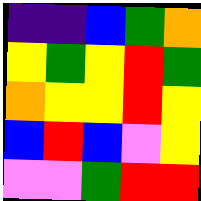[["indigo", "indigo", "blue", "green", "orange"], ["yellow", "green", "yellow", "red", "green"], ["orange", "yellow", "yellow", "red", "yellow"], ["blue", "red", "blue", "violet", "yellow"], ["violet", "violet", "green", "red", "red"]]